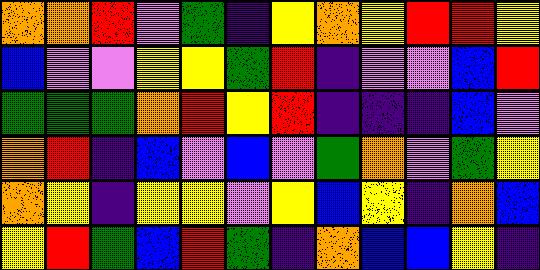[["orange", "orange", "red", "violet", "green", "indigo", "yellow", "orange", "yellow", "red", "red", "yellow"], ["blue", "violet", "violet", "yellow", "yellow", "green", "red", "indigo", "violet", "violet", "blue", "red"], ["green", "green", "green", "orange", "red", "yellow", "red", "indigo", "indigo", "indigo", "blue", "violet"], ["orange", "red", "indigo", "blue", "violet", "blue", "violet", "green", "orange", "violet", "green", "yellow"], ["orange", "yellow", "indigo", "yellow", "yellow", "violet", "yellow", "blue", "yellow", "indigo", "orange", "blue"], ["yellow", "red", "green", "blue", "red", "green", "indigo", "orange", "blue", "blue", "yellow", "indigo"]]